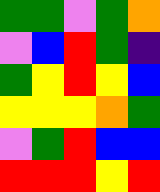[["green", "green", "violet", "green", "orange"], ["violet", "blue", "red", "green", "indigo"], ["green", "yellow", "red", "yellow", "blue"], ["yellow", "yellow", "yellow", "orange", "green"], ["violet", "green", "red", "blue", "blue"], ["red", "red", "red", "yellow", "red"]]